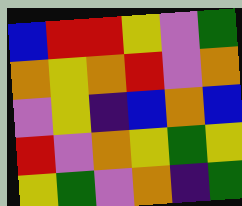[["blue", "red", "red", "yellow", "violet", "green"], ["orange", "yellow", "orange", "red", "violet", "orange"], ["violet", "yellow", "indigo", "blue", "orange", "blue"], ["red", "violet", "orange", "yellow", "green", "yellow"], ["yellow", "green", "violet", "orange", "indigo", "green"]]